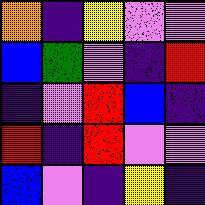[["orange", "indigo", "yellow", "violet", "violet"], ["blue", "green", "violet", "indigo", "red"], ["indigo", "violet", "red", "blue", "indigo"], ["red", "indigo", "red", "violet", "violet"], ["blue", "violet", "indigo", "yellow", "indigo"]]